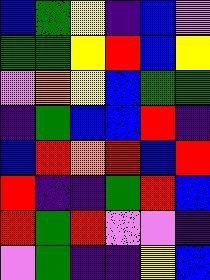[["blue", "green", "yellow", "indigo", "blue", "violet"], ["green", "green", "yellow", "red", "blue", "yellow"], ["violet", "orange", "yellow", "blue", "green", "green"], ["indigo", "green", "blue", "blue", "red", "indigo"], ["blue", "red", "orange", "red", "blue", "red"], ["red", "indigo", "indigo", "green", "red", "blue"], ["red", "green", "red", "violet", "violet", "indigo"], ["violet", "green", "indigo", "indigo", "yellow", "blue"]]